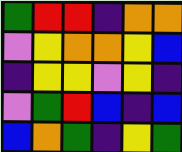[["green", "red", "red", "indigo", "orange", "orange"], ["violet", "yellow", "orange", "orange", "yellow", "blue"], ["indigo", "yellow", "yellow", "violet", "yellow", "indigo"], ["violet", "green", "red", "blue", "indigo", "blue"], ["blue", "orange", "green", "indigo", "yellow", "green"]]